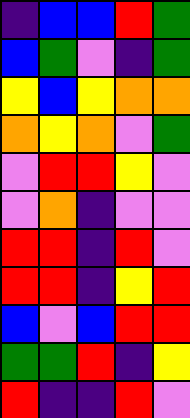[["indigo", "blue", "blue", "red", "green"], ["blue", "green", "violet", "indigo", "green"], ["yellow", "blue", "yellow", "orange", "orange"], ["orange", "yellow", "orange", "violet", "green"], ["violet", "red", "red", "yellow", "violet"], ["violet", "orange", "indigo", "violet", "violet"], ["red", "red", "indigo", "red", "violet"], ["red", "red", "indigo", "yellow", "red"], ["blue", "violet", "blue", "red", "red"], ["green", "green", "red", "indigo", "yellow"], ["red", "indigo", "indigo", "red", "violet"]]